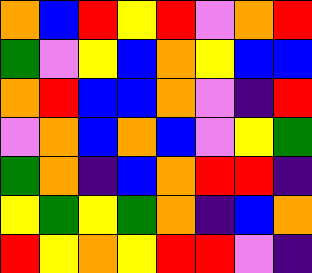[["orange", "blue", "red", "yellow", "red", "violet", "orange", "red"], ["green", "violet", "yellow", "blue", "orange", "yellow", "blue", "blue"], ["orange", "red", "blue", "blue", "orange", "violet", "indigo", "red"], ["violet", "orange", "blue", "orange", "blue", "violet", "yellow", "green"], ["green", "orange", "indigo", "blue", "orange", "red", "red", "indigo"], ["yellow", "green", "yellow", "green", "orange", "indigo", "blue", "orange"], ["red", "yellow", "orange", "yellow", "red", "red", "violet", "indigo"]]